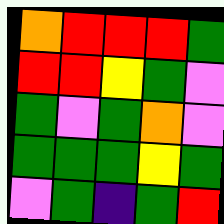[["orange", "red", "red", "red", "green"], ["red", "red", "yellow", "green", "violet"], ["green", "violet", "green", "orange", "violet"], ["green", "green", "green", "yellow", "green"], ["violet", "green", "indigo", "green", "red"]]